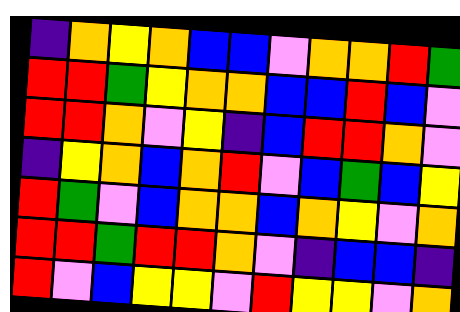[["indigo", "orange", "yellow", "orange", "blue", "blue", "violet", "orange", "orange", "red", "green"], ["red", "red", "green", "yellow", "orange", "orange", "blue", "blue", "red", "blue", "violet"], ["red", "red", "orange", "violet", "yellow", "indigo", "blue", "red", "red", "orange", "violet"], ["indigo", "yellow", "orange", "blue", "orange", "red", "violet", "blue", "green", "blue", "yellow"], ["red", "green", "violet", "blue", "orange", "orange", "blue", "orange", "yellow", "violet", "orange"], ["red", "red", "green", "red", "red", "orange", "violet", "indigo", "blue", "blue", "indigo"], ["red", "violet", "blue", "yellow", "yellow", "violet", "red", "yellow", "yellow", "violet", "orange"]]